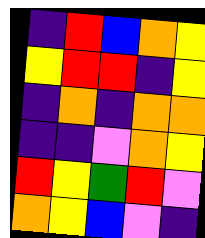[["indigo", "red", "blue", "orange", "yellow"], ["yellow", "red", "red", "indigo", "yellow"], ["indigo", "orange", "indigo", "orange", "orange"], ["indigo", "indigo", "violet", "orange", "yellow"], ["red", "yellow", "green", "red", "violet"], ["orange", "yellow", "blue", "violet", "indigo"]]